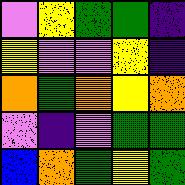[["violet", "yellow", "green", "green", "indigo"], ["yellow", "violet", "violet", "yellow", "indigo"], ["orange", "green", "orange", "yellow", "orange"], ["violet", "indigo", "violet", "green", "green"], ["blue", "orange", "green", "yellow", "green"]]